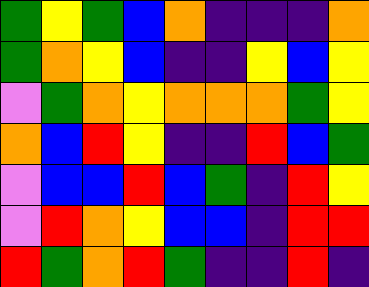[["green", "yellow", "green", "blue", "orange", "indigo", "indigo", "indigo", "orange"], ["green", "orange", "yellow", "blue", "indigo", "indigo", "yellow", "blue", "yellow"], ["violet", "green", "orange", "yellow", "orange", "orange", "orange", "green", "yellow"], ["orange", "blue", "red", "yellow", "indigo", "indigo", "red", "blue", "green"], ["violet", "blue", "blue", "red", "blue", "green", "indigo", "red", "yellow"], ["violet", "red", "orange", "yellow", "blue", "blue", "indigo", "red", "red"], ["red", "green", "orange", "red", "green", "indigo", "indigo", "red", "indigo"]]